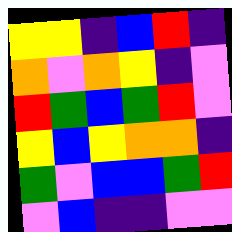[["yellow", "yellow", "indigo", "blue", "red", "indigo"], ["orange", "violet", "orange", "yellow", "indigo", "violet"], ["red", "green", "blue", "green", "red", "violet"], ["yellow", "blue", "yellow", "orange", "orange", "indigo"], ["green", "violet", "blue", "blue", "green", "red"], ["violet", "blue", "indigo", "indigo", "violet", "violet"]]